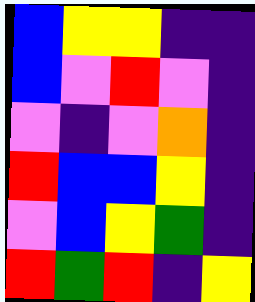[["blue", "yellow", "yellow", "indigo", "indigo"], ["blue", "violet", "red", "violet", "indigo"], ["violet", "indigo", "violet", "orange", "indigo"], ["red", "blue", "blue", "yellow", "indigo"], ["violet", "blue", "yellow", "green", "indigo"], ["red", "green", "red", "indigo", "yellow"]]